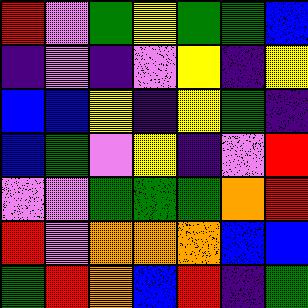[["red", "violet", "green", "yellow", "green", "green", "blue"], ["indigo", "violet", "indigo", "violet", "yellow", "indigo", "yellow"], ["blue", "blue", "yellow", "indigo", "yellow", "green", "indigo"], ["blue", "green", "violet", "yellow", "indigo", "violet", "red"], ["violet", "violet", "green", "green", "green", "orange", "red"], ["red", "violet", "orange", "orange", "orange", "blue", "blue"], ["green", "red", "orange", "blue", "red", "indigo", "green"]]